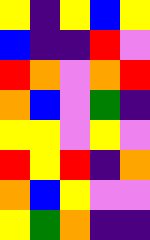[["yellow", "indigo", "yellow", "blue", "yellow"], ["blue", "indigo", "indigo", "red", "violet"], ["red", "orange", "violet", "orange", "red"], ["orange", "blue", "violet", "green", "indigo"], ["yellow", "yellow", "violet", "yellow", "violet"], ["red", "yellow", "red", "indigo", "orange"], ["orange", "blue", "yellow", "violet", "violet"], ["yellow", "green", "orange", "indigo", "indigo"]]